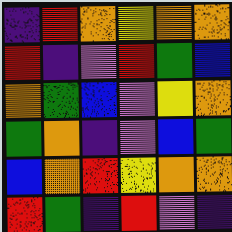[["indigo", "red", "orange", "yellow", "orange", "orange"], ["red", "indigo", "violet", "red", "green", "blue"], ["orange", "green", "blue", "violet", "yellow", "orange"], ["green", "orange", "indigo", "violet", "blue", "green"], ["blue", "orange", "red", "yellow", "orange", "orange"], ["red", "green", "indigo", "red", "violet", "indigo"]]